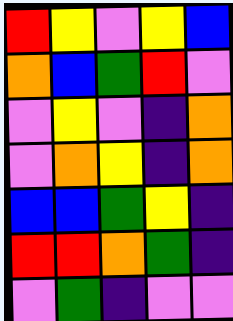[["red", "yellow", "violet", "yellow", "blue"], ["orange", "blue", "green", "red", "violet"], ["violet", "yellow", "violet", "indigo", "orange"], ["violet", "orange", "yellow", "indigo", "orange"], ["blue", "blue", "green", "yellow", "indigo"], ["red", "red", "orange", "green", "indigo"], ["violet", "green", "indigo", "violet", "violet"]]